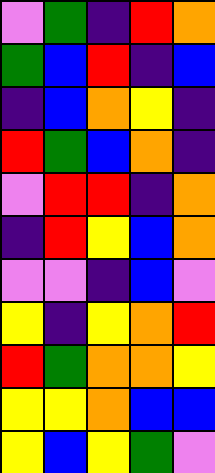[["violet", "green", "indigo", "red", "orange"], ["green", "blue", "red", "indigo", "blue"], ["indigo", "blue", "orange", "yellow", "indigo"], ["red", "green", "blue", "orange", "indigo"], ["violet", "red", "red", "indigo", "orange"], ["indigo", "red", "yellow", "blue", "orange"], ["violet", "violet", "indigo", "blue", "violet"], ["yellow", "indigo", "yellow", "orange", "red"], ["red", "green", "orange", "orange", "yellow"], ["yellow", "yellow", "orange", "blue", "blue"], ["yellow", "blue", "yellow", "green", "violet"]]